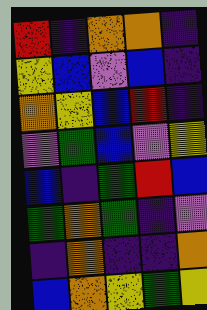[["red", "indigo", "orange", "orange", "indigo"], ["yellow", "blue", "violet", "blue", "indigo"], ["orange", "yellow", "blue", "red", "indigo"], ["violet", "green", "blue", "violet", "yellow"], ["blue", "indigo", "green", "red", "blue"], ["green", "orange", "green", "indigo", "violet"], ["indigo", "orange", "indigo", "indigo", "orange"], ["blue", "orange", "yellow", "green", "yellow"]]